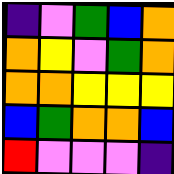[["indigo", "violet", "green", "blue", "orange"], ["orange", "yellow", "violet", "green", "orange"], ["orange", "orange", "yellow", "yellow", "yellow"], ["blue", "green", "orange", "orange", "blue"], ["red", "violet", "violet", "violet", "indigo"]]